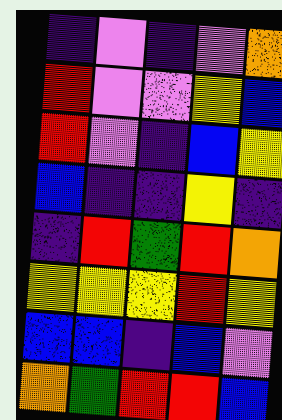[["indigo", "violet", "indigo", "violet", "orange"], ["red", "violet", "violet", "yellow", "blue"], ["red", "violet", "indigo", "blue", "yellow"], ["blue", "indigo", "indigo", "yellow", "indigo"], ["indigo", "red", "green", "red", "orange"], ["yellow", "yellow", "yellow", "red", "yellow"], ["blue", "blue", "indigo", "blue", "violet"], ["orange", "green", "red", "red", "blue"]]